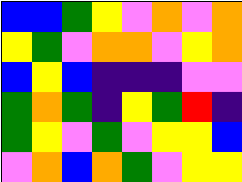[["blue", "blue", "green", "yellow", "violet", "orange", "violet", "orange"], ["yellow", "green", "violet", "orange", "orange", "violet", "yellow", "orange"], ["blue", "yellow", "blue", "indigo", "indigo", "indigo", "violet", "violet"], ["green", "orange", "green", "indigo", "yellow", "green", "red", "indigo"], ["green", "yellow", "violet", "green", "violet", "yellow", "yellow", "blue"], ["violet", "orange", "blue", "orange", "green", "violet", "yellow", "yellow"]]